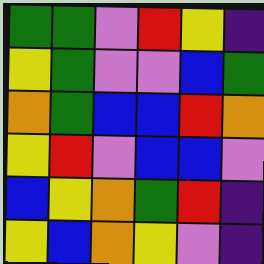[["green", "green", "violet", "red", "yellow", "indigo"], ["yellow", "green", "violet", "violet", "blue", "green"], ["orange", "green", "blue", "blue", "red", "orange"], ["yellow", "red", "violet", "blue", "blue", "violet"], ["blue", "yellow", "orange", "green", "red", "indigo"], ["yellow", "blue", "orange", "yellow", "violet", "indigo"]]